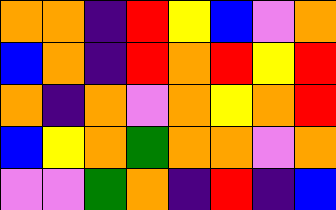[["orange", "orange", "indigo", "red", "yellow", "blue", "violet", "orange"], ["blue", "orange", "indigo", "red", "orange", "red", "yellow", "red"], ["orange", "indigo", "orange", "violet", "orange", "yellow", "orange", "red"], ["blue", "yellow", "orange", "green", "orange", "orange", "violet", "orange"], ["violet", "violet", "green", "orange", "indigo", "red", "indigo", "blue"]]